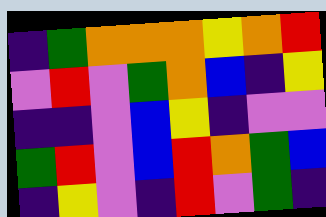[["indigo", "green", "orange", "orange", "orange", "yellow", "orange", "red"], ["violet", "red", "violet", "green", "orange", "blue", "indigo", "yellow"], ["indigo", "indigo", "violet", "blue", "yellow", "indigo", "violet", "violet"], ["green", "red", "violet", "blue", "red", "orange", "green", "blue"], ["indigo", "yellow", "violet", "indigo", "red", "violet", "green", "indigo"]]